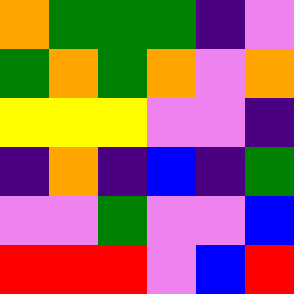[["orange", "green", "green", "green", "indigo", "violet"], ["green", "orange", "green", "orange", "violet", "orange"], ["yellow", "yellow", "yellow", "violet", "violet", "indigo"], ["indigo", "orange", "indigo", "blue", "indigo", "green"], ["violet", "violet", "green", "violet", "violet", "blue"], ["red", "red", "red", "violet", "blue", "red"]]